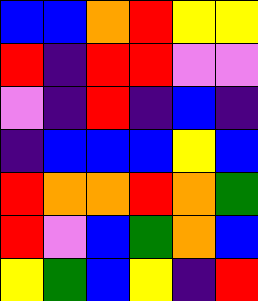[["blue", "blue", "orange", "red", "yellow", "yellow"], ["red", "indigo", "red", "red", "violet", "violet"], ["violet", "indigo", "red", "indigo", "blue", "indigo"], ["indigo", "blue", "blue", "blue", "yellow", "blue"], ["red", "orange", "orange", "red", "orange", "green"], ["red", "violet", "blue", "green", "orange", "blue"], ["yellow", "green", "blue", "yellow", "indigo", "red"]]